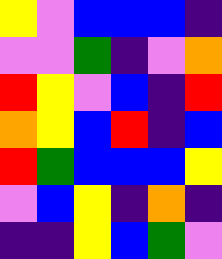[["yellow", "violet", "blue", "blue", "blue", "indigo"], ["violet", "violet", "green", "indigo", "violet", "orange"], ["red", "yellow", "violet", "blue", "indigo", "red"], ["orange", "yellow", "blue", "red", "indigo", "blue"], ["red", "green", "blue", "blue", "blue", "yellow"], ["violet", "blue", "yellow", "indigo", "orange", "indigo"], ["indigo", "indigo", "yellow", "blue", "green", "violet"]]